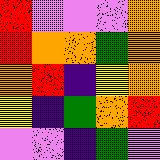[["red", "violet", "violet", "violet", "orange"], ["red", "orange", "orange", "green", "orange"], ["orange", "red", "indigo", "yellow", "orange"], ["yellow", "indigo", "green", "orange", "red"], ["violet", "violet", "indigo", "green", "violet"]]